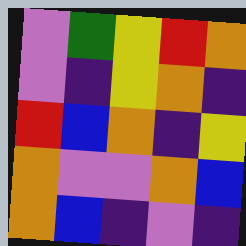[["violet", "green", "yellow", "red", "orange"], ["violet", "indigo", "yellow", "orange", "indigo"], ["red", "blue", "orange", "indigo", "yellow"], ["orange", "violet", "violet", "orange", "blue"], ["orange", "blue", "indigo", "violet", "indigo"]]